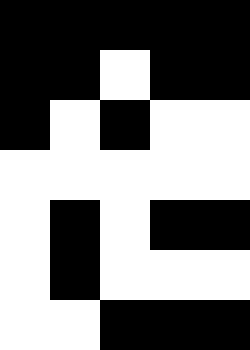[["black", "black", "black", "black", "black"], ["black", "black", "white", "black", "black"], ["black", "white", "black", "white", "white"], ["white", "white", "white", "white", "white"], ["white", "black", "white", "black", "black"], ["white", "black", "white", "white", "white"], ["white", "white", "black", "black", "black"]]